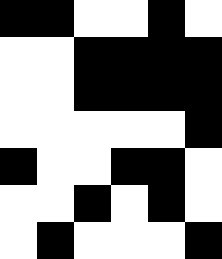[["black", "black", "white", "white", "black", "white"], ["white", "white", "black", "black", "black", "black"], ["white", "white", "black", "black", "black", "black"], ["white", "white", "white", "white", "white", "black"], ["black", "white", "white", "black", "black", "white"], ["white", "white", "black", "white", "black", "white"], ["white", "black", "white", "white", "white", "black"]]